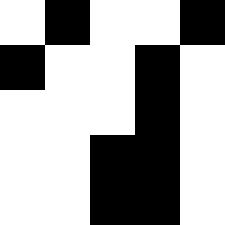[["white", "black", "white", "white", "black"], ["black", "white", "white", "black", "white"], ["white", "white", "white", "black", "white"], ["white", "white", "black", "black", "white"], ["white", "white", "black", "black", "white"]]